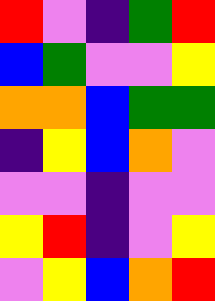[["red", "violet", "indigo", "green", "red"], ["blue", "green", "violet", "violet", "yellow"], ["orange", "orange", "blue", "green", "green"], ["indigo", "yellow", "blue", "orange", "violet"], ["violet", "violet", "indigo", "violet", "violet"], ["yellow", "red", "indigo", "violet", "yellow"], ["violet", "yellow", "blue", "orange", "red"]]